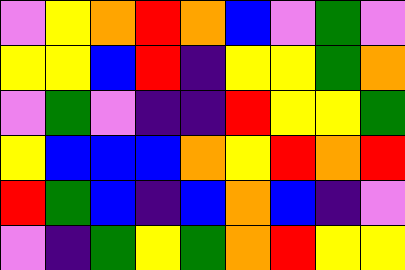[["violet", "yellow", "orange", "red", "orange", "blue", "violet", "green", "violet"], ["yellow", "yellow", "blue", "red", "indigo", "yellow", "yellow", "green", "orange"], ["violet", "green", "violet", "indigo", "indigo", "red", "yellow", "yellow", "green"], ["yellow", "blue", "blue", "blue", "orange", "yellow", "red", "orange", "red"], ["red", "green", "blue", "indigo", "blue", "orange", "blue", "indigo", "violet"], ["violet", "indigo", "green", "yellow", "green", "orange", "red", "yellow", "yellow"]]